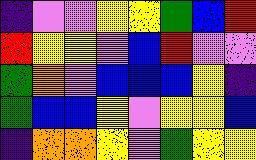[["indigo", "violet", "violet", "yellow", "yellow", "green", "blue", "red"], ["red", "yellow", "yellow", "violet", "blue", "red", "violet", "violet"], ["green", "orange", "violet", "blue", "blue", "blue", "yellow", "indigo"], ["green", "blue", "blue", "yellow", "violet", "yellow", "yellow", "blue"], ["indigo", "orange", "orange", "yellow", "violet", "green", "yellow", "yellow"]]